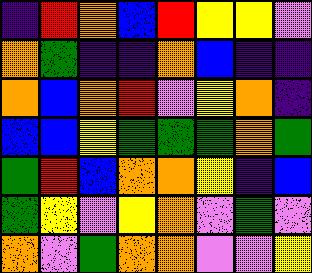[["indigo", "red", "orange", "blue", "red", "yellow", "yellow", "violet"], ["orange", "green", "indigo", "indigo", "orange", "blue", "indigo", "indigo"], ["orange", "blue", "orange", "red", "violet", "yellow", "orange", "indigo"], ["blue", "blue", "yellow", "green", "green", "green", "orange", "green"], ["green", "red", "blue", "orange", "orange", "yellow", "indigo", "blue"], ["green", "yellow", "violet", "yellow", "orange", "violet", "green", "violet"], ["orange", "violet", "green", "orange", "orange", "violet", "violet", "yellow"]]